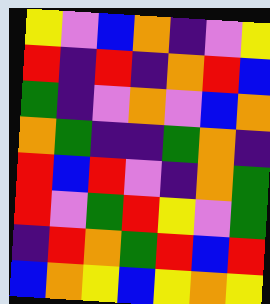[["yellow", "violet", "blue", "orange", "indigo", "violet", "yellow"], ["red", "indigo", "red", "indigo", "orange", "red", "blue"], ["green", "indigo", "violet", "orange", "violet", "blue", "orange"], ["orange", "green", "indigo", "indigo", "green", "orange", "indigo"], ["red", "blue", "red", "violet", "indigo", "orange", "green"], ["red", "violet", "green", "red", "yellow", "violet", "green"], ["indigo", "red", "orange", "green", "red", "blue", "red"], ["blue", "orange", "yellow", "blue", "yellow", "orange", "yellow"]]